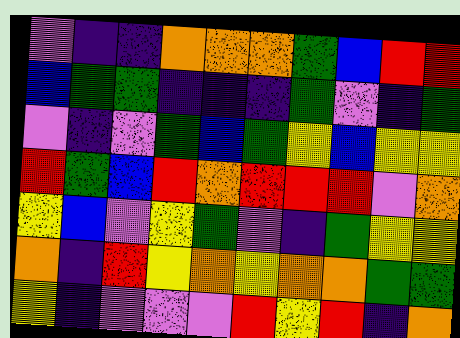[["violet", "indigo", "indigo", "orange", "orange", "orange", "green", "blue", "red", "red"], ["blue", "green", "green", "indigo", "indigo", "indigo", "green", "violet", "indigo", "green"], ["violet", "indigo", "violet", "green", "blue", "green", "yellow", "blue", "yellow", "yellow"], ["red", "green", "blue", "red", "orange", "red", "red", "red", "violet", "orange"], ["yellow", "blue", "violet", "yellow", "green", "violet", "indigo", "green", "yellow", "yellow"], ["orange", "indigo", "red", "yellow", "orange", "yellow", "orange", "orange", "green", "green"], ["yellow", "indigo", "violet", "violet", "violet", "red", "yellow", "red", "indigo", "orange"]]